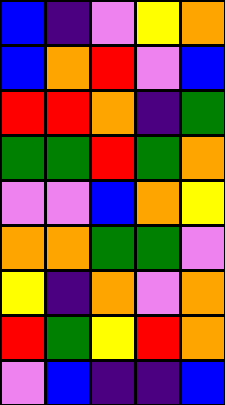[["blue", "indigo", "violet", "yellow", "orange"], ["blue", "orange", "red", "violet", "blue"], ["red", "red", "orange", "indigo", "green"], ["green", "green", "red", "green", "orange"], ["violet", "violet", "blue", "orange", "yellow"], ["orange", "orange", "green", "green", "violet"], ["yellow", "indigo", "orange", "violet", "orange"], ["red", "green", "yellow", "red", "orange"], ["violet", "blue", "indigo", "indigo", "blue"]]